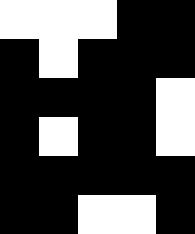[["white", "white", "white", "black", "black"], ["black", "white", "black", "black", "black"], ["black", "black", "black", "black", "white"], ["black", "white", "black", "black", "white"], ["black", "black", "black", "black", "black"], ["black", "black", "white", "white", "black"]]